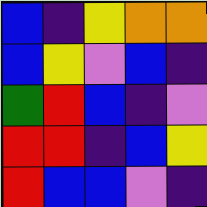[["blue", "indigo", "yellow", "orange", "orange"], ["blue", "yellow", "violet", "blue", "indigo"], ["green", "red", "blue", "indigo", "violet"], ["red", "red", "indigo", "blue", "yellow"], ["red", "blue", "blue", "violet", "indigo"]]